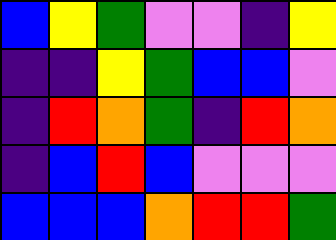[["blue", "yellow", "green", "violet", "violet", "indigo", "yellow"], ["indigo", "indigo", "yellow", "green", "blue", "blue", "violet"], ["indigo", "red", "orange", "green", "indigo", "red", "orange"], ["indigo", "blue", "red", "blue", "violet", "violet", "violet"], ["blue", "blue", "blue", "orange", "red", "red", "green"]]